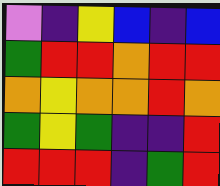[["violet", "indigo", "yellow", "blue", "indigo", "blue"], ["green", "red", "red", "orange", "red", "red"], ["orange", "yellow", "orange", "orange", "red", "orange"], ["green", "yellow", "green", "indigo", "indigo", "red"], ["red", "red", "red", "indigo", "green", "red"]]